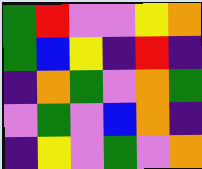[["green", "red", "violet", "violet", "yellow", "orange"], ["green", "blue", "yellow", "indigo", "red", "indigo"], ["indigo", "orange", "green", "violet", "orange", "green"], ["violet", "green", "violet", "blue", "orange", "indigo"], ["indigo", "yellow", "violet", "green", "violet", "orange"]]